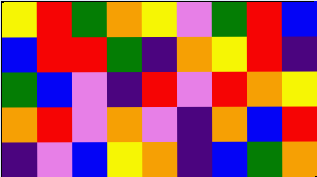[["yellow", "red", "green", "orange", "yellow", "violet", "green", "red", "blue"], ["blue", "red", "red", "green", "indigo", "orange", "yellow", "red", "indigo"], ["green", "blue", "violet", "indigo", "red", "violet", "red", "orange", "yellow"], ["orange", "red", "violet", "orange", "violet", "indigo", "orange", "blue", "red"], ["indigo", "violet", "blue", "yellow", "orange", "indigo", "blue", "green", "orange"]]